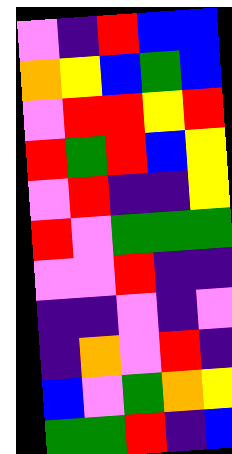[["violet", "indigo", "red", "blue", "blue"], ["orange", "yellow", "blue", "green", "blue"], ["violet", "red", "red", "yellow", "red"], ["red", "green", "red", "blue", "yellow"], ["violet", "red", "indigo", "indigo", "yellow"], ["red", "violet", "green", "green", "green"], ["violet", "violet", "red", "indigo", "indigo"], ["indigo", "indigo", "violet", "indigo", "violet"], ["indigo", "orange", "violet", "red", "indigo"], ["blue", "violet", "green", "orange", "yellow"], ["green", "green", "red", "indigo", "blue"]]